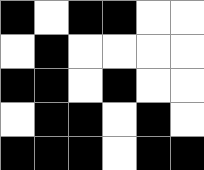[["black", "white", "black", "black", "white", "white"], ["white", "black", "white", "white", "white", "white"], ["black", "black", "white", "black", "white", "white"], ["white", "black", "black", "white", "black", "white"], ["black", "black", "black", "white", "black", "black"]]